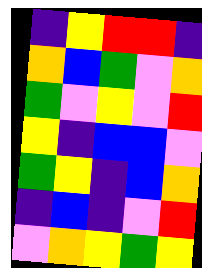[["indigo", "yellow", "red", "red", "indigo"], ["orange", "blue", "green", "violet", "orange"], ["green", "violet", "yellow", "violet", "red"], ["yellow", "indigo", "blue", "blue", "violet"], ["green", "yellow", "indigo", "blue", "orange"], ["indigo", "blue", "indigo", "violet", "red"], ["violet", "orange", "yellow", "green", "yellow"]]